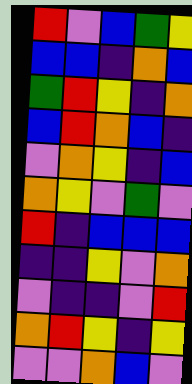[["red", "violet", "blue", "green", "yellow"], ["blue", "blue", "indigo", "orange", "blue"], ["green", "red", "yellow", "indigo", "orange"], ["blue", "red", "orange", "blue", "indigo"], ["violet", "orange", "yellow", "indigo", "blue"], ["orange", "yellow", "violet", "green", "violet"], ["red", "indigo", "blue", "blue", "blue"], ["indigo", "indigo", "yellow", "violet", "orange"], ["violet", "indigo", "indigo", "violet", "red"], ["orange", "red", "yellow", "indigo", "yellow"], ["violet", "violet", "orange", "blue", "violet"]]